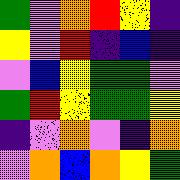[["green", "violet", "orange", "red", "yellow", "indigo"], ["yellow", "violet", "red", "indigo", "blue", "indigo"], ["violet", "blue", "yellow", "green", "green", "violet"], ["green", "red", "yellow", "green", "green", "yellow"], ["indigo", "violet", "orange", "violet", "indigo", "orange"], ["violet", "orange", "blue", "orange", "yellow", "green"]]